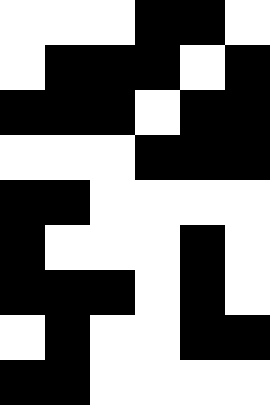[["white", "white", "white", "black", "black", "white"], ["white", "black", "black", "black", "white", "black"], ["black", "black", "black", "white", "black", "black"], ["white", "white", "white", "black", "black", "black"], ["black", "black", "white", "white", "white", "white"], ["black", "white", "white", "white", "black", "white"], ["black", "black", "black", "white", "black", "white"], ["white", "black", "white", "white", "black", "black"], ["black", "black", "white", "white", "white", "white"]]